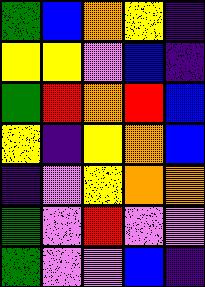[["green", "blue", "orange", "yellow", "indigo"], ["yellow", "yellow", "violet", "blue", "indigo"], ["green", "red", "orange", "red", "blue"], ["yellow", "indigo", "yellow", "orange", "blue"], ["indigo", "violet", "yellow", "orange", "orange"], ["green", "violet", "red", "violet", "violet"], ["green", "violet", "violet", "blue", "indigo"]]